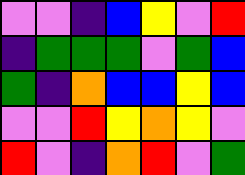[["violet", "violet", "indigo", "blue", "yellow", "violet", "red"], ["indigo", "green", "green", "green", "violet", "green", "blue"], ["green", "indigo", "orange", "blue", "blue", "yellow", "blue"], ["violet", "violet", "red", "yellow", "orange", "yellow", "violet"], ["red", "violet", "indigo", "orange", "red", "violet", "green"]]